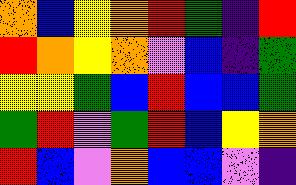[["orange", "blue", "yellow", "orange", "red", "green", "indigo", "red"], ["red", "orange", "yellow", "orange", "violet", "blue", "indigo", "green"], ["yellow", "yellow", "green", "blue", "red", "blue", "blue", "green"], ["green", "red", "violet", "green", "red", "blue", "yellow", "orange"], ["red", "blue", "violet", "orange", "blue", "blue", "violet", "indigo"]]